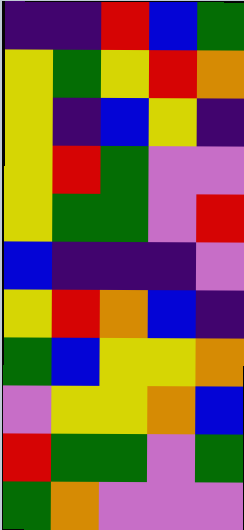[["indigo", "indigo", "red", "blue", "green"], ["yellow", "green", "yellow", "red", "orange"], ["yellow", "indigo", "blue", "yellow", "indigo"], ["yellow", "red", "green", "violet", "violet"], ["yellow", "green", "green", "violet", "red"], ["blue", "indigo", "indigo", "indigo", "violet"], ["yellow", "red", "orange", "blue", "indigo"], ["green", "blue", "yellow", "yellow", "orange"], ["violet", "yellow", "yellow", "orange", "blue"], ["red", "green", "green", "violet", "green"], ["green", "orange", "violet", "violet", "violet"]]